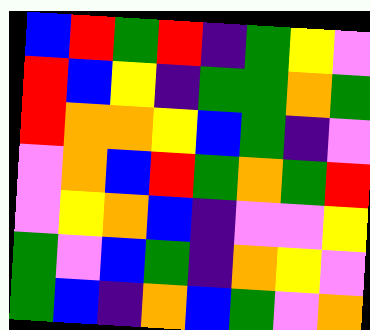[["blue", "red", "green", "red", "indigo", "green", "yellow", "violet"], ["red", "blue", "yellow", "indigo", "green", "green", "orange", "green"], ["red", "orange", "orange", "yellow", "blue", "green", "indigo", "violet"], ["violet", "orange", "blue", "red", "green", "orange", "green", "red"], ["violet", "yellow", "orange", "blue", "indigo", "violet", "violet", "yellow"], ["green", "violet", "blue", "green", "indigo", "orange", "yellow", "violet"], ["green", "blue", "indigo", "orange", "blue", "green", "violet", "orange"]]